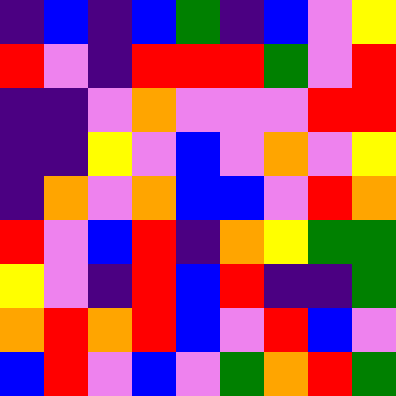[["indigo", "blue", "indigo", "blue", "green", "indigo", "blue", "violet", "yellow"], ["red", "violet", "indigo", "red", "red", "red", "green", "violet", "red"], ["indigo", "indigo", "violet", "orange", "violet", "violet", "violet", "red", "red"], ["indigo", "indigo", "yellow", "violet", "blue", "violet", "orange", "violet", "yellow"], ["indigo", "orange", "violet", "orange", "blue", "blue", "violet", "red", "orange"], ["red", "violet", "blue", "red", "indigo", "orange", "yellow", "green", "green"], ["yellow", "violet", "indigo", "red", "blue", "red", "indigo", "indigo", "green"], ["orange", "red", "orange", "red", "blue", "violet", "red", "blue", "violet"], ["blue", "red", "violet", "blue", "violet", "green", "orange", "red", "green"]]